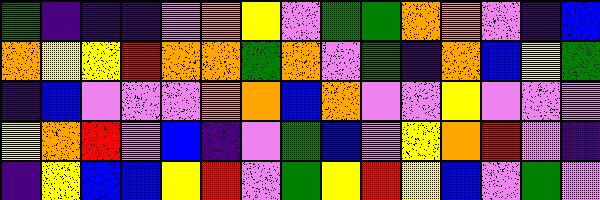[["green", "indigo", "indigo", "indigo", "violet", "orange", "yellow", "violet", "green", "green", "orange", "orange", "violet", "indigo", "blue"], ["orange", "yellow", "yellow", "red", "orange", "orange", "green", "orange", "violet", "green", "indigo", "orange", "blue", "yellow", "green"], ["indigo", "blue", "violet", "violet", "violet", "orange", "orange", "blue", "orange", "violet", "violet", "yellow", "violet", "violet", "violet"], ["yellow", "orange", "red", "violet", "blue", "indigo", "violet", "green", "blue", "violet", "yellow", "orange", "red", "violet", "indigo"], ["indigo", "yellow", "blue", "blue", "yellow", "red", "violet", "green", "yellow", "red", "yellow", "blue", "violet", "green", "violet"]]